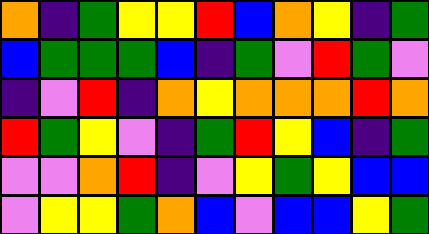[["orange", "indigo", "green", "yellow", "yellow", "red", "blue", "orange", "yellow", "indigo", "green"], ["blue", "green", "green", "green", "blue", "indigo", "green", "violet", "red", "green", "violet"], ["indigo", "violet", "red", "indigo", "orange", "yellow", "orange", "orange", "orange", "red", "orange"], ["red", "green", "yellow", "violet", "indigo", "green", "red", "yellow", "blue", "indigo", "green"], ["violet", "violet", "orange", "red", "indigo", "violet", "yellow", "green", "yellow", "blue", "blue"], ["violet", "yellow", "yellow", "green", "orange", "blue", "violet", "blue", "blue", "yellow", "green"]]